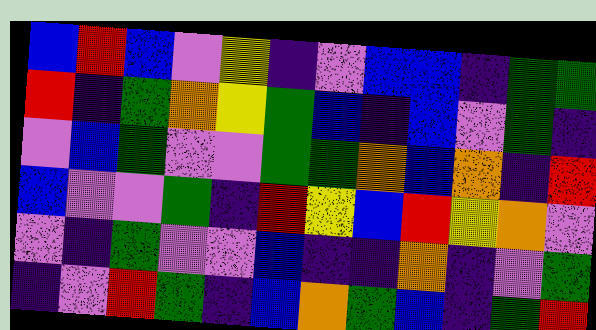[["blue", "red", "blue", "violet", "yellow", "indigo", "violet", "blue", "blue", "indigo", "green", "green"], ["red", "indigo", "green", "orange", "yellow", "green", "blue", "indigo", "blue", "violet", "green", "indigo"], ["violet", "blue", "green", "violet", "violet", "green", "green", "orange", "blue", "orange", "indigo", "red"], ["blue", "violet", "violet", "green", "indigo", "red", "yellow", "blue", "red", "yellow", "orange", "violet"], ["violet", "indigo", "green", "violet", "violet", "blue", "indigo", "indigo", "orange", "indigo", "violet", "green"], ["indigo", "violet", "red", "green", "indigo", "blue", "orange", "green", "blue", "indigo", "green", "red"]]